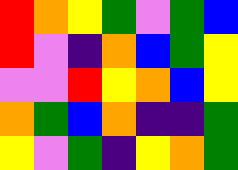[["red", "orange", "yellow", "green", "violet", "green", "blue"], ["red", "violet", "indigo", "orange", "blue", "green", "yellow"], ["violet", "violet", "red", "yellow", "orange", "blue", "yellow"], ["orange", "green", "blue", "orange", "indigo", "indigo", "green"], ["yellow", "violet", "green", "indigo", "yellow", "orange", "green"]]